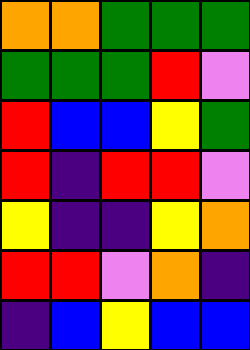[["orange", "orange", "green", "green", "green"], ["green", "green", "green", "red", "violet"], ["red", "blue", "blue", "yellow", "green"], ["red", "indigo", "red", "red", "violet"], ["yellow", "indigo", "indigo", "yellow", "orange"], ["red", "red", "violet", "orange", "indigo"], ["indigo", "blue", "yellow", "blue", "blue"]]